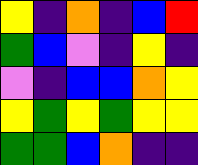[["yellow", "indigo", "orange", "indigo", "blue", "red"], ["green", "blue", "violet", "indigo", "yellow", "indigo"], ["violet", "indigo", "blue", "blue", "orange", "yellow"], ["yellow", "green", "yellow", "green", "yellow", "yellow"], ["green", "green", "blue", "orange", "indigo", "indigo"]]